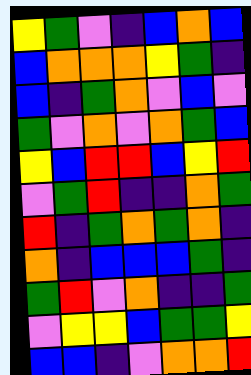[["yellow", "green", "violet", "indigo", "blue", "orange", "blue"], ["blue", "orange", "orange", "orange", "yellow", "green", "indigo"], ["blue", "indigo", "green", "orange", "violet", "blue", "violet"], ["green", "violet", "orange", "violet", "orange", "green", "blue"], ["yellow", "blue", "red", "red", "blue", "yellow", "red"], ["violet", "green", "red", "indigo", "indigo", "orange", "green"], ["red", "indigo", "green", "orange", "green", "orange", "indigo"], ["orange", "indigo", "blue", "blue", "blue", "green", "indigo"], ["green", "red", "violet", "orange", "indigo", "indigo", "green"], ["violet", "yellow", "yellow", "blue", "green", "green", "yellow"], ["blue", "blue", "indigo", "violet", "orange", "orange", "red"]]